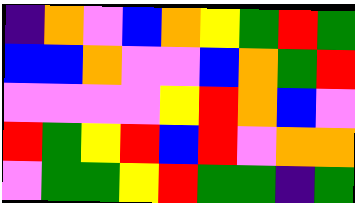[["indigo", "orange", "violet", "blue", "orange", "yellow", "green", "red", "green"], ["blue", "blue", "orange", "violet", "violet", "blue", "orange", "green", "red"], ["violet", "violet", "violet", "violet", "yellow", "red", "orange", "blue", "violet"], ["red", "green", "yellow", "red", "blue", "red", "violet", "orange", "orange"], ["violet", "green", "green", "yellow", "red", "green", "green", "indigo", "green"]]